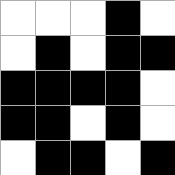[["white", "white", "white", "black", "white"], ["white", "black", "white", "black", "black"], ["black", "black", "black", "black", "white"], ["black", "black", "white", "black", "white"], ["white", "black", "black", "white", "black"]]